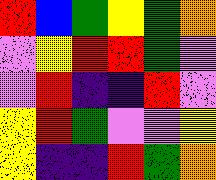[["red", "blue", "green", "yellow", "green", "orange"], ["violet", "yellow", "red", "red", "green", "violet"], ["violet", "red", "indigo", "indigo", "red", "violet"], ["yellow", "red", "green", "violet", "violet", "yellow"], ["yellow", "indigo", "indigo", "red", "green", "orange"]]